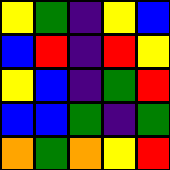[["yellow", "green", "indigo", "yellow", "blue"], ["blue", "red", "indigo", "red", "yellow"], ["yellow", "blue", "indigo", "green", "red"], ["blue", "blue", "green", "indigo", "green"], ["orange", "green", "orange", "yellow", "red"]]